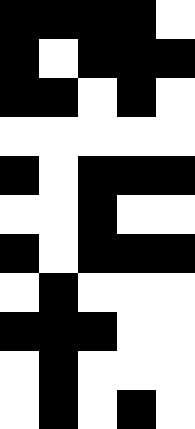[["black", "black", "black", "black", "white"], ["black", "white", "black", "black", "black"], ["black", "black", "white", "black", "white"], ["white", "white", "white", "white", "white"], ["black", "white", "black", "black", "black"], ["white", "white", "black", "white", "white"], ["black", "white", "black", "black", "black"], ["white", "black", "white", "white", "white"], ["black", "black", "black", "white", "white"], ["white", "black", "white", "white", "white"], ["white", "black", "white", "black", "white"]]